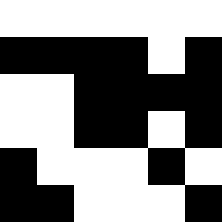[["white", "white", "white", "white", "white", "white"], ["black", "black", "black", "black", "white", "black"], ["white", "white", "black", "black", "black", "black"], ["white", "white", "black", "black", "white", "black"], ["black", "white", "white", "white", "black", "white"], ["black", "black", "white", "white", "white", "black"]]